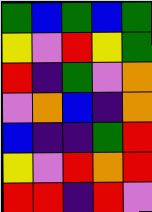[["green", "blue", "green", "blue", "green"], ["yellow", "violet", "red", "yellow", "green"], ["red", "indigo", "green", "violet", "orange"], ["violet", "orange", "blue", "indigo", "orange"], ["blue", "indigo", "indigo", "green", "red"], ["yellow", "violet", "red", "orange", "red"], ["red", "red", "indigo", "red", "violet"]]